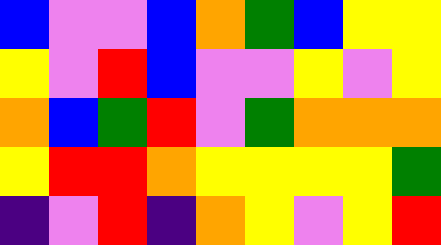[["blue", "violet", "violet", "blue", "orange", "green", "blue", "yellow", "yellow"], ["yellow", "violet", "red", "blue", "violet", "violet", "yellow", "violet", "yellow"], ["orange", "blue", "green", "red", "violet", "green", "orange", "orange", "orange"], ["yellow", "red", "red", "orange", "yellow", "yellow", "yellow", "yellow", "green"], ["indigo", "violet", "red", "indigo", "orange", "yellow", "violet", "yellow", "red"]]